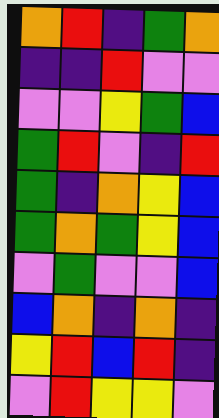[["orange", "red", "indigo", "green", "orange"], ["indigo", "indigo", "red", "violet", "violet"], ["violet", "violet", "yellow", "green", "blue"], ["green", "red", "violet", "indigo", "red"], ["green", "indigo", "orange", "yellow", "blue"], ["green", "orange", "green", "yellow", "blue"], ["violet", "green", "violet", "violet", "blue"], ["blue", "orange", "indigo", "orange", "indigo"], ["yellow", "red", "blue", "red", "indigo"], ["violet", "red", "yellow", "yellow", "violet"]]